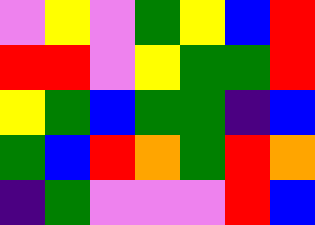[["violet", "yellow", "violet", "green", "yellow", "blue", "red"], ["red", "red", "violet", "yellow", "green", "green", "red"], ["yellow", "green", "blue", "green", "green", "indigo", "blue"], ["green", "blue", "red", "orange", "green", "red", "orange"], ["indigo", "green", "violet", "violet", "violet", "red", "blue"]]